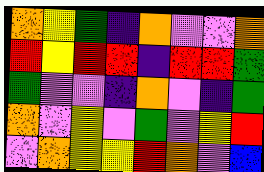[["orange", "yellow", "green", "indigo", "orange", "violet", "violet", "orange"], ["red", "yellow", "red", "red", "indigo", "red", "red", "green"], ["green", "violet", "violet", "indigo", "orange", "violet", "indigo", "green"], ["orange", "violet", "yellow", "violet", "green", "violet", "yellow", "red"], ["violet", "orange", "yellow", "yellow", "red", "orange", "violet", "blue"]]